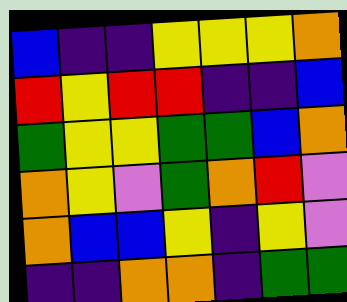[["blue", "indigo", "indigo", "yellow", "yellow", "yellow", "orange"], ["red", "yellow", "red", "red", "indigo", "indigo", "blue"], ["green", "yellow", "yellow", "green", "green", "blue", "orange"], ["orange", "yellow", "violet", "green", "orange", "red", "violet"], ["orange", "blue", "blue", "yellow", "indigo", "yellow", "violet"], ["indigo", "indigo", "orange", "orange", "indigo", "green", "green"]]